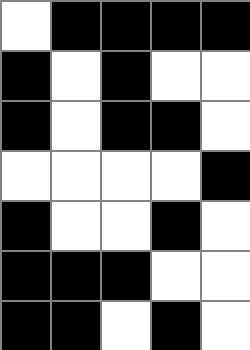[["white", "black", "black", "black", "black"], ["black", "white", "black", "white", "white"], ["black", "white", "black", "black", "white"], ["white", "white", "white", "white", "black"], ["black", "white", "white", "black", "white"], ["black", "black", "black", "white", "white"], ["black", "black", "white", "black", "white"]]